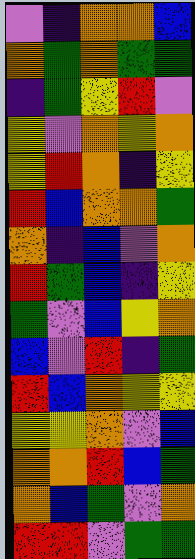[["violet", "indigo", "orange", "orange", "blue"], ["orange", "green", "orange", "green", "green"], ["indigo", "green", "yellow", "red", "violet"], ["yellow", "violet", "orange", "yellow", "orange"], ["yellow", "red", "orange", "indigo", "yellow"], ["red", "blue", "orange", "orange", "green"], ["orange", "indigo", "blue", "violet", "orange"], ["red", "green", "blue", "indigo", "yellow"], ["green", "violet", "blue", "yellow", "orange"], ["blue", "violet", "red", "indigo", "green"], ["red", "blue", "orange", "yellow", "yellow"], ["yellow", "yellow", "orange", "violet", "blue"], ["orange", "orange", "red", "blue", "green"], ["orange", "blue", "green", "violet", "orange"], ["red", "red", "violet", "green", "green"]]